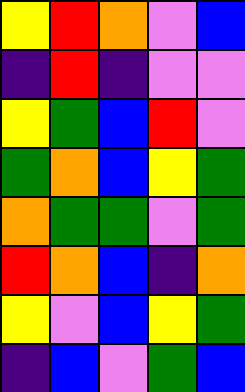[["yellow", "red", "orange", "violet", "blue"], ["indigo", "red", "indigo", "violet", "violet"], ["yellow", "green", "blue", "red", "violet"], ["green", "orange", "blue", "yellow", "green"], ["orange", "green", "green", "violet", "green"], ["red", "orange", "blue", "indigo", "orange"], ["yellow", "violet", "blue", "yellow", "green"], ["indigo", "blue", "violet", "green", "blue"]]